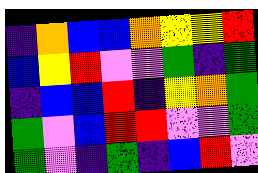[["indigo", "orange", "blue", "blue", "orange", "yellow", "yellow", "red"], ["blue", "yellow", "red", "violet", "violet", "green", "indigo", "green"], ["indigo", "blue", "blue", "red", "indigo", "yellow", "orange", "green"], ["green", "violet", "blue", "red", "red", "violet", "violet", "green"], ["green", "violet", "indigo", "green", "indigo", "blue", "red", "violet"]]